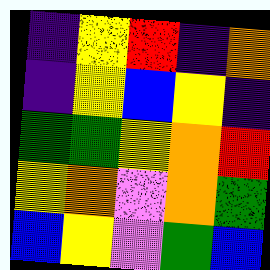[["indigo", "yellow", "red", "indigo", "orange"], ["indigo", "yellow", "blue", "yellow", "indigo"], ["green", "green", "yellow", "orange", "red"], ["yellow", "orange", "violet", "orange", "green"], ["blue", "yellow", "violet", "green", "blue"]]